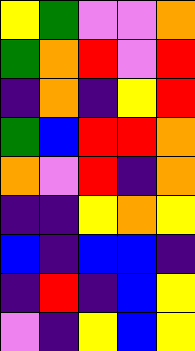[["yellow", "green", "violet", "violet", "orange"], ["green", "orange", "red", "violet", "red"], ["indigo", "orange", "indigo", "yellow", "red"], ["green", "blue", "red", "red", "orange"], ["orange", "violet", "red", "indigo", "orange"], ["indigo", "indigo", "yellow", "orange", "yellow"], ["blue", "indigo", "blue", "blue", "indigo"], ["indigo", "red", "indigo", "blue", "yellow"], ["violet", "indigo", "yellow", "blue", "yellow"]]